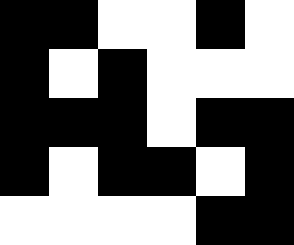[["black", "black", "white", "white", "black", "white"], ["black", "white", "black", "white", "white", "white"], ["black", "black", "black", "white", "black", "black"], ["black", "white", "black", "black", "white", "black"], ["white", "white", "white", "white", "black", "black"]]